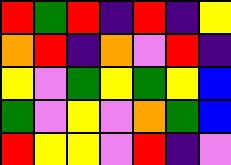[["red", "green", "red", "indigo", "red", "indigo", "yellow"], ["orange", "red", "indigo", "orange", "violet", "red", "indigo"], ["yellow", "violet", "green", "yellow", "green", "yellow", "blue"], ["green", "violet", "yellow", "violet", "orange", "green", "blue"], ["red", "yellow", "yellow", "violet", "red", "indigo", "violet"]]